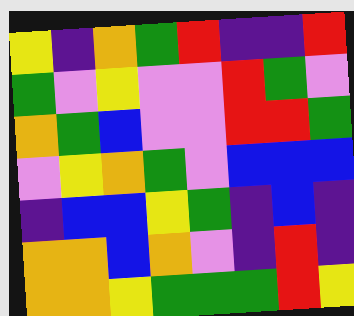[["yellow", "indigo", "orange", "green", "red", "indigo", "indigo", "red"], ["green", "violet", "yellow", "violet", "violet", "red", "green", "violet"], ["orange", "green", "blue", "violet", "violet", "red", "red", "green"], ["violet", "yellow", "orange", "green", "violet", "blue", "blue", "blue"], ["indigo", "blue", "blue", "yellow", "green", "indigo", "blue", "indigo"], ["orange", "orange", "blue", "orange", "violet", "indigo", "red", "indigo"], ["orange", "orange", "yellow", "green", "green", "green", "red", "yellow"]]